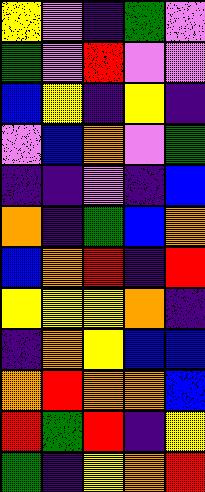[["yellow", "violet", "indigo", "green", "violet"], ["green", "violet", "red", "violet", "violet"], ["blue", "yellow", "indigo", "yellow", "indigo"], ["violet", "blue", "orange", "violet", "green"], ["indigo", "indigo", "violet", "indigo", "blue"], ["orange", "indigo", "green", "blue", "orange"], ["blue", "orange", "red", "indigo", "red"], ["yellow", "yellow", "yellow", "orange", "indigo"], ["indigo", "orange", "yellow", "blue", "blue"], ["orange", "red", "orange", "orange", "blue"], ["red", "green", "red", "indigo", "yellow"], ["green", "indigo", "yellow", "orange", "red"]]